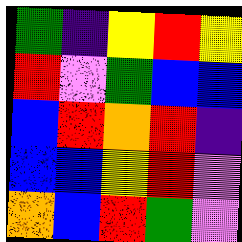[["green", "indigo", "yellow", "red", "yellow"], ["red", "violet", "green", "blue", "blue"], ["blue", "red", "orange", "red", "indigo"], ["blue", "blue", "yellow", "red", "violet"], ["orange", "blue", "red", "green", "violet"]]